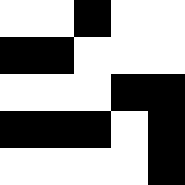[["white", "white", "black", "white", "white"], ["black", "black", "white", "white", "white"], ["white", "white", "white", "black", "black"], ["black", "black", "black", "white", "black"], ["white", "white", "white", "white", "black"]]